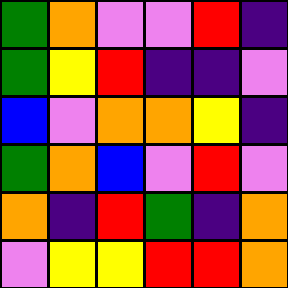[["green", "orange", "violet", "violet", "red", "indigo"], ["green", "yellow", "red", "indigo", "indigo", "violet"], ["blue", "violet", "orange", "orange", "yellow", "indigo"], ["green", "orange", "blue", "violet", "red", "violet"], ["orange", "indigo", "red", "green", "indigo", "orange"], ["violet", "yellow", "yellow", "red", "red", "orange"]]